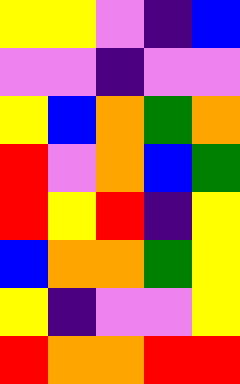[["yellow", "yellow", "violet", "indigo", "blue"], ["violet", "violet", "indigo", "violet", "violet"], ["yellow", "blue", "orange", "green", "orange"], ["red", "violet", "orange", "blue", "green"], ["red", "yellow", "red", "indigo", "yellow"], ["blue", "orange", "orange", "green", "yellow"], ["yellow", "indigo", "violet", "violet", "yellow"], ["red", "orange", "orange", "red", "red"]]